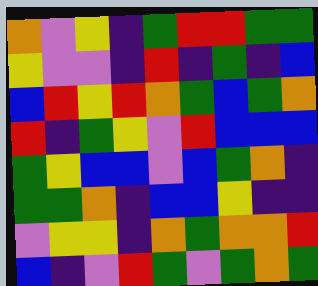[["orange", "violet", "yellow", "indigo", "green", "red", "red", "green", "green"], ["yellow", "violet", "violet", "indigo", "red", "indigo", "green", "indigo", "blue"], ["blue", "red", "yellow", "red", "orange", "green", "blue", "green", "orange"], ["red", "indigo", "green", "yellow", "violet", "red", "blue", "blue", "blue"], ["green", "yellow", "blue", "blue", "violet", "blue", "green", "orange", "indigo"], ["green", "green", "orange", "indigo", "blue", "blue", "yellow", "indigo", "indigo"], ["violet", "yellow", "yellow", "indigo", "orange", "green", "orange", "orange", "red"], ["blue", "indigo", "violet", "red", "green", "violet", "green", "orange", "green"]]